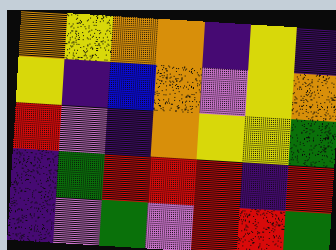[["orange", "yellow", "orange", "orange", "indigo", "yellow", "indigo"], ["yellow", "indigo", "blue", "orange", "violet", "yellow", "orange"], ["red", "violet", "indigo", "orange", "yellow", "yellow", "green"], ["indigo", "green", "red", "red", "red", "indigo", "red"], ["indigo", "violet", "green", "violet", "red", "red", "green"]]